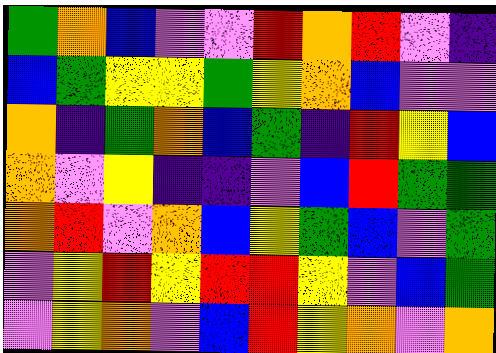[["green", "orange", "blue", "violet", "violet", "red", "orange", "red", "violet", "indigo"], ["blue", "green", "yellow", "yellow", "green", "yellow", "orange", "blue", "violet", "violet"], ["orange", "indigo", "green", "orange", "blue", "green", "indigo", "red", "yellow", "blue"], ["orange", "violet", "yellow", "indigo", "indigo", "violet", "blue", "red", "green", "green"], ["orange", "red", "violet", "orange", "blue", "yellow", "green", "blue", "violet", "green"], ["violet", "yellow", "red", "yellow", "red", "red", "yellow", "violet", "blue", "green"], ["violet", "yellow", "orange", "violet", "blue", "red", "yellow", "orange", "violet", "orange"]]